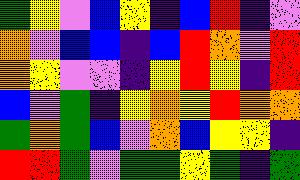[["green", "yellow", "violet", "blue", "yellow", "indigo", "blue", "red", "indigo", "violet"], ["orange", "violet", "blue", "blue", "indigo", "blue", "red", "orange", "violet", "red"], ["orange", "yellow", "violet", "violet", "indigo", "yellow", "red", "yellow", "indigo", "red"], ["blue", "violet", "green", "indigo", "yellow", "orange", "yellow", "red", "orange", "orange"], ["green", "orange", "green", "blue", "violet", "orange", "blue", "yellow", "yellow", "indigo"], ["red", "red", "green", "violet", "green", "green", "yellow", "green", "indigo", "green"]]